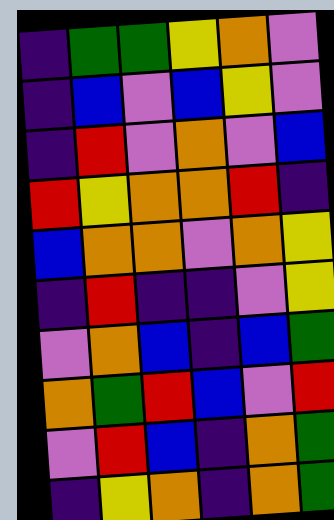[["indigo", "green", "green", "yellow", "orange", "violet"], ["indigo", "blue", "violet", "blue", "yellow", "violet"], ["indigo", "red", "violet", "orange", "violet", "blue"], ["red", "yellow", "orange", "orange", "red", "indigo"], ["blue", "orange", "orange", "violet", "orange", "yellow"], ["indigo", "red", "indigo", "indigo", "violet", "yellow"], ["violet", "orange", "blue", "indigo", "blue", "green"], ["orange", "green", "red", "blue", "violet", "red"], ["violet", "red", "blue", "indigo", "orange", "green"], ["indigo", "yellow", "orange", "indigo", "orange", "green"]]